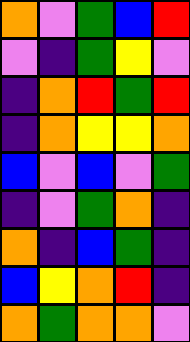[["orange", "violet", "green", "blue", "red"], ["violet", "indigo", "green", "yellow", "violet"], ["indigo", "orange", "red", "green", "red"], ["indigo", "orange", "yellow", "yellow", "orange"], ["blue", "violet", "blue", "violet", "green"], ["indigo", "violet", "green", "orange", "indigo"], ["orange", "indigo", "blue", "green", "indigo"], ["blue", "yellow", "orange", "red", "indigo"], ["orange", "green", "orange", "orange", "violet"]]